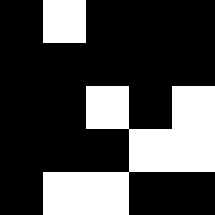[["black", "white", "black", "black", "black"], ["black", "black", "black", "black", "black"], ["black", "black", "white", "black", "white"], ["black", "black", "black", "white", "white"], ["black", "white", "white", "black", "black"]]